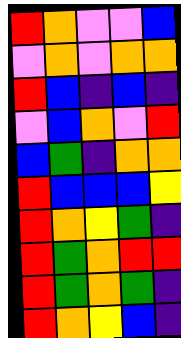[["red", "orange", "violet", "violet", "blue"], ["violet", "orange", "violet", "orange", "orange"], ["red", "blue", "indigo", "blue", "indigo"], ["violet", "blue", "orange", "violet", "red"], ["blue", "green", "indigo", "orange", "orange"], ["red", "blue", "blue", "blue", "yellow"], ["red", "orange", "yellow", "green", "indigo"], ["red", "green", "orange", "red", "red"], ["red", "green", "orange", "green", "indigo"], ["red", "orange", "yellow", "blue", "indigo"]]